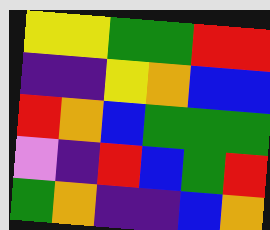[["yellow", "yellow", "green", "green", "red", "red"], ["indigo", "indigo", "yellow", "orange", "blue", "blue"], ["red", "orange", "blue", "green", "green", "green"], ["violet", "indigo", "red", "blue", "green", "red"], ["green", "orange", "indigo", "indigo", "blue", "orange"]]